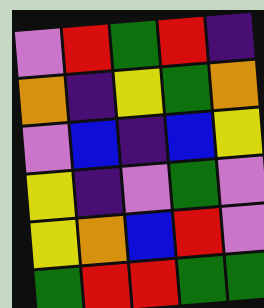[["violet", "red", "green", "red", "indigo"], ["orange", "indigo", "yellow", "green", "orange"], ["violet", "blue", "indigo", "blue", "yellow"], ["yellow", "indigo", "violet", "green", "violet"], ["yellow", "orange", "blue", "red", "violet"], ["green", "red", "red", "green", "green"]]